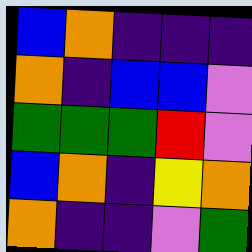[["blue", "orange", "indigo", "indigo", "indigo"], ["orange", "indigo", "blue", "blue", "violet"], ["green", "green", "green", "red", "violet"], ["blue", "orange", "indigo", "yellow", "orange"], ["orange", "indigo", "indigo", "violet", "green"]]